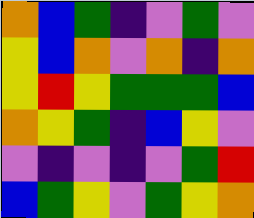[["orange", "blue", "green", "indigo", "violet", "green", "violet"], ["yellow", "blue", "orange", "violet", "orange", "indigo", "orange"], ["yellow", "red", "yellow", "green", "green", "green", "blue"], ["orange", "yellow", "green", "indigo", "blue", "yellow", "violet"], ["violet", "indigo", "violet", "indigo", "violet", "green", "red"], ["blue", "green", "yellow", "violet", "green", "yellow", "orange"]]